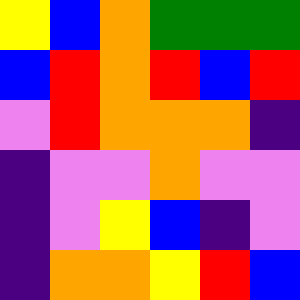[["yellow", "blue", "orange", "green", "green", "green"], ["blue", "red", "orange", "red", "blue", "red"], ["violet", "red", "orange", "orange", "orange", "indigo"], ["indigo", "violet", "violet", "orange", "violet", "violet"], ["indigo", "violet", "yellow", "blue", "indigo", "violet"], ["indigo", "orange", "orange", "yellow", "red", "blue"]]